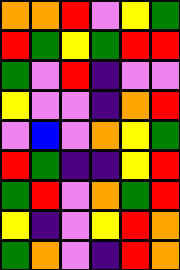[["orange", "orange", "red", "violet", "yellow", "green"], ["red", "green", "yellow", "green", "red", "red"], ["green", "violet", "red", "indigo", "violet", "violet"], ["yellow", "violet", "violet", "indigo", "orange", "red"], ["violet", "blue", "violet", "orange", "yellow", "green"], ["red", "green", "indigo", "indigo", "yellow", "red"], ["green", "red", "violet", "orange", "green", "red"], ["yellow", "indigo", "violet", "yellow", "red", "orange"], ["green", "orange", "violet", "indigo", "red", "orange"]]